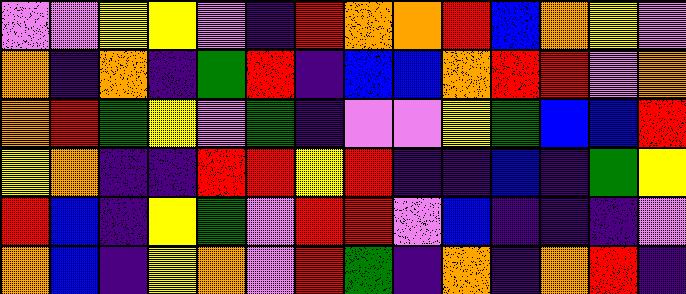[["violet", "violet", "yellow", "yellow", "violet", "indigo", "red", "orange", "orange", "red", "blue", "orange", "yellow", "violet"], ["orange", "indigo", "orange", "indigo", "green", "red", "indigo", "blue", "blue", "orange", "red", "red", "violet", "orange"], ["orange", "red", "green", "yellow", "violet", "green", "indigo", "violet", "violet", "yellow", "green", "blue", "blue", "red"], ["yellow", "orange", "indigo", "indigo", "red", "red", "yellow", "red", "indigo", "indigo", "blue", "indigo", "green", "yellow"], ["red", "blue", "indigo", "yellow", "green", "violet", "red", "red", "violet", "blue", "indigo", "indigo", "indigo", "violet"], ["orange", "blue", "indigo", "yellow", "orange", "violet", "red", "green", "indigo", "orange", "indigo", "orange", "red", "indigo"]]